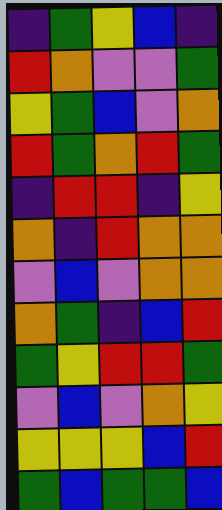[["indigo", "green", "yellow", "blue", "indigo"], ["red", "orange", "violet", "violet", "green"], ["yellow", "green", "blue", "violet", "orange"], ["red", "green", "orange", "red", "green"], ["indigo", "red", "red", "indigo", "yellow"], ["orange", "indigo", "red", "orange", "orange"], ["violet", "blue", "violet", "orange", "orange"], ["orange", "green", "indigo", "blue", "red"], ["green", "yellow", "red", "red", "green"], ["violet", "blue", "violet", "orange", "yellow"], ["yellow", "yellow", "yellow", "blue", "red"], ["green", "blue", "green", "green", "blue"]]